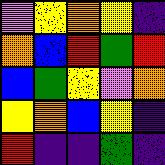[["violet", "yellow", "orange", "yellow", "indigo"], ["orange", "blue", "red", "green", "red"], ["blue", "green", "yellow", "violet", "orange"], ["yellow", "orange", "blue", "yellow", "indigo"], ["red", "indigo", "indigo", "green", "indigo"]]